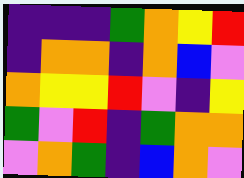[["indigo", "indigo", "indigo", "green", "orange", "yellow", "red"], ["indigo", "orange", "orange", "indigo", "orange", "blue", "violet"], ["orange", "yellow", "yellow", "red", "violet", "indigo", "yellow"], ["green", "violet", "red", "indigo", "green", "orange", "orange"], ["violet", "orange", "green", "indigo", "blue", "orange", "violet"]]